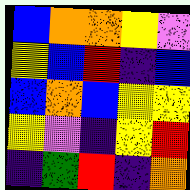[["blue", "orange", "orange", "yellow", "violet"], ["yellow", "blue", "red", "indigo", "blue"], ["blue", "orange", "blue", "yellow", "yellow"], ["yellow", "violet", "indigo", "yellow", "red"], ["indigo", "green", "red", "indigo", "orange"]]